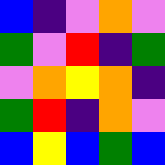[["blue", "indigo", "violet", "orange", "violet"], ["green", "violet", "red", "indigo", "green"], ["violet", "orange", "yellow", "orange", "indigo"], ["green", "red", "indigo", "orange", "violet"], ["blue", "yellow", "blue", "green", "blue"]]